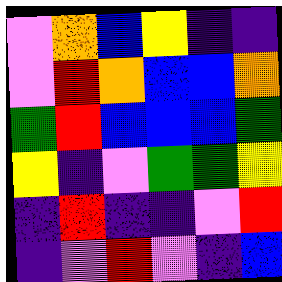[["violet", "orange", "blue", "yellow", "indigo", "indigo"], ["violet", "red", "orange", "blue", "blue", "orange"], ["green", "red", "blue", "blue", "blue", "green"], ["yellow", "indigo", "violet", "green", "green", "yellow"], ["indigo", "red", "indigo", "indigo", "violet", "red"], ["indigo", "violet", "red", "violet", "indigo", "blue"]]